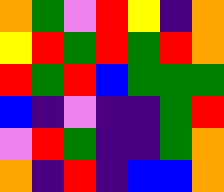[["orange", "green", "violet", "red", "yellow", "indigo", "orange"], ["yellow", "red", "green", "red", "green", "red", "orange"], ["red", "green", "red", "blue", "green", "green", "green"], ["blue", "indigo", "violet", "indigo", "indigo", "green", "red"], ["violet", "red", "green", "indigo", "indigo", "green", "orange"], ["orange", "indigo", "red", "indigo", "blue", "blue", "orange"]]